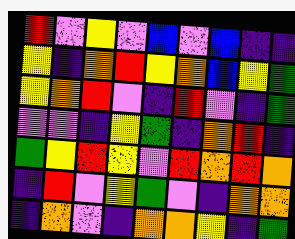[["red", "violet", "yellow", "violet", "blue", "violet", "blue", "indigo", "indigo"], ["yellow", "indigo", "orange", "red", "yellow", "orange", "blue", "yellow", "green"], ["yellow", "orange", "red", "violet", "indigo", "red", "violet", "indigo", "green"], ["violet", "violet", "indigo", "yellow", "green", "indigo", "orange", "red", "indigo"], ["green", "yellow", "red", "yellow", "violet", "red", "orange", "red", "orange"], ["indigo", "red", "violet", "yellow", "green", "violet", "indigo", "orange", "orange"], ["indigo", "orange", "violet", "indigo", "orange", "orange", "yellow", "indigo", "green"]]